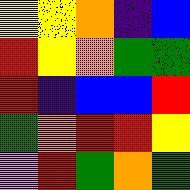[["yellow", "yellow", "orange", "indigo", "blue"], ["red", "yellow", "orange", "green", "green"], ["red", "indigo", "blue", "blue", "red"], ["green", "orange", "red", "red", "yellow"], ["violet", "red", "green", "orange", "green"]]